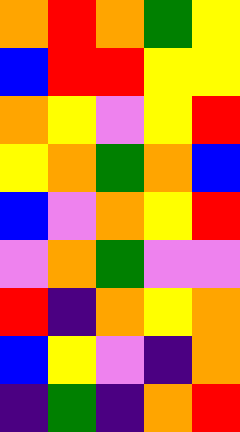[["orange", "red", "orange", "green", "yellow"], ["blue", "red", "red", "yellow", "yellow"], ["orange", "yellow", "violet", "yellow", "red"], ["yellow", "orange", "green", "orange", "blue"], ["blue", "violet", "orange", "yellow", "red"], ["violet", "orange", "green", "violet", "violet"], ["red", "indigo", "orange", "yellow", "orange"], ["blue", "yellow", "violet", "indigo", "orange"], ["indigo", "green", "indigo", "orange", "red"]]